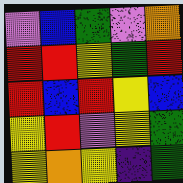[["violet", "blue", "green", "violet", "orange"], ["red", "red", "yellow", "green", "red"], ["red", "blue", "red", "yellow", "blue"], ["yellow", "red", "violet", "yellow", "green"], ["yellow", "orange", "yellow", "indigo", "green"]]